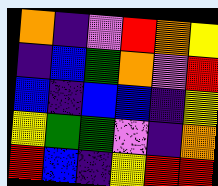[["orange", "indigo", "violet", "red", "orange", "yellow"], ["indigo", "blue", "green", "orange", "violet", "red"], ["blue", "indigo", "blue", "blue", "indigo", "yellow"], ["yellow", "green", "green", "violet", "indigo", "orange"], ["red", "blue", "indigo", "yellow", "red", "red"]]